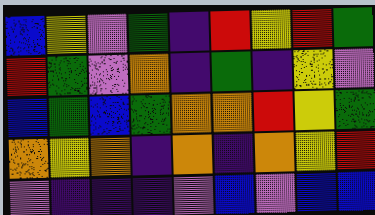[["blue", "yellow", "violet", "green", "indigo", "red", "yellow", "red", "green"], ["red", "green", "violet", "orange", "indigo", "green", "indigo", "yellow", "violet"], ["blue", "green", "blue", "green", "orange", "orange", "red", "yellow", "green"], ["orange", "yellow", "orange", "indigo", "orange", "indigo", "orange", "yellow", "red"], ["violet", "indigo", "indigo", "indigo", "violet", "blue", "violet", "blue", "blue"]]